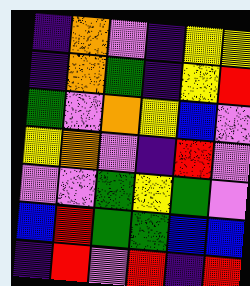[["indigo", "orange", "violet", "indigo", "yellow", "yellow"], ["indigo", "orange", "green", "indigo", "yellow", "red"], ["green", "violet", "orange", "yellow", "blue", "violet"], ["yellow", "orange", "violet", "indigo", "red", "violet"], ["violet", "violet", "green", "yellow", "green", "violet"], ["blue", "red", "green", "green", "blue", "blue"], ["indigo", "red", "violet", "red", "indigo", "red"]]